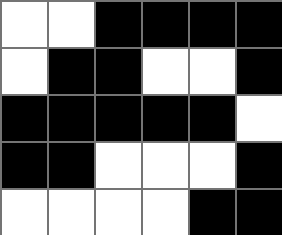[["white", "white", "black", "black", "black", "black"], ["white", "black", "black", "white", "white", "black"], ["black", "black", "black", "black", "black", "white"], ["black", "black", "white", "white", "white", "black"], ["white", "white", "white", "white", "black", "black"]]